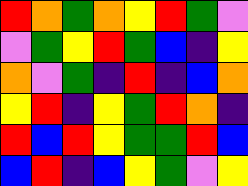[["red", "orange", "green", "orange", "yellow", "red", "green", "violet"], ["violet", "green", "yellow", "red", "green", "blue", "indigo", "yellow"], ["orange", "violet", "green", "indigo", "red", "indigo", "blue", "orange"], ["yellow", "red", "indigo", "yellow", "green", "red", "orange", "indigo"], ["red", "blue", "red", "yellow", "green", "green", "red", "blue"], ["blue", "red", "indigo", "blue", "yellow", "green", "violet", "yellow"]]